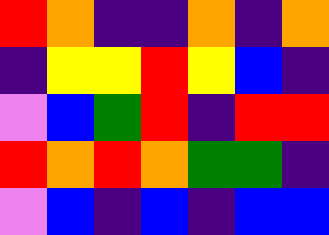[["red", "orange", "indigo", "indigo", "orange", "indigo", "orange"], ["indigo", "yellow", "yellow", "red", "yellow", "blue", "indigo"], ["violet", "blue", "green", "red", "indigo", "red", "red"], ["red", "orange", "red", "orange", "green", "green", "indigo"], ["violet", "blue", "indigo", "blue", "indigo", "blue", "blue"]]